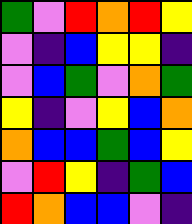[["green", "violet", "red", "orange", "red", "yellow"], ["violet", "indigo", "blue", "yellow", "yellow", "indigo"], ["violet", "blue", "green", "violet", "orange", "green"], ["yellow", "indigo", "violet", "yellow", "blue", "orange"], ["orange", "blue", "blue", "green", "blue", "yellow"], ["violet", "red", "yellow", "indigo", "green", "blue"], ["red", "orange", "blue", "blue", "violet", "indigo"]]